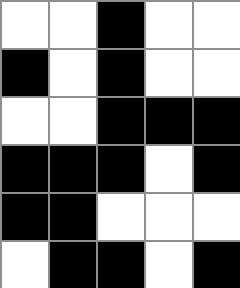[["white", "white", "black", "white", "white"], ["black", "white", "black", "white", "white"], ["white", "white", "black", "black", "black"], ["black", "black", "black", "white", "black"], ["black", "black", "white", "white", "white"], ["white", "black", "black", "white", "black"]]